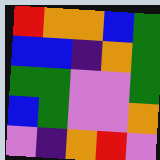[["red", "orange", "orange", "blue", "green"], ["blue", "blue", "indigo", "orange", "green"], ["green", "green", "violet", "violet", "green"], ["blue", "green", "violet", "violet", "orange"], ["violet", "indigo", "orange", "red", "violet"]]